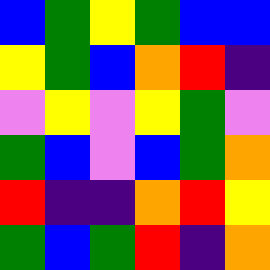[["blue", "green", "yellow", "green", "blue", "blue"], ["yellow", "green", "blue", "orange", "red", "indigo"], ["violet", "yellow", "violet", "yellow", "green", "violet"], ["green", "blue", "violet", "blue", "green", "orange"], ["red", "indigo", "indigo", "orange", "red", "yellow"], ["green", "blue", "green", "red", "indigo", "orange"]]